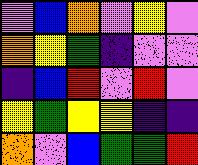[["violet", "blue", "orange", "violet", "yellow", "violet"], ["orange", "yellow", "green", "indigo", "violet", "violet"], ["indigo", "blue", "red", "violet", "red", "violet"], ["yellow", "green", "yellow", "yellow", "indigo", "indigo"], ["orange", "violet", "blue", "green", "green", "red"]]